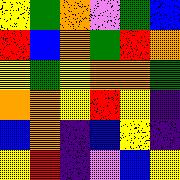[["yellow", "green", "orange", "violet", "green", "blue"], ["red", "blue", "orange", "green", "red", "orange"], ["yellow", "green", "yellow", "orange", "orange", "green"], ["orange", "orange", "yellow", "red", "yellow", "indigo"], ["blue", "orange", "indigo", "blue", "yellow", "indigo"], ["yellow", "red", "indigo", "violet", "blue", "yellow"]]